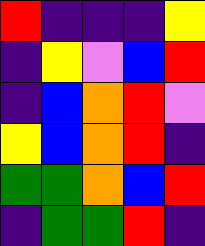[["red", "indigo", "indigo", "indigo", "yellow"], ["indigo", "yellow", "violet", "blue", "red"], ["indigo", "blue", "orange", "red", "violet"], ["yellow", "blue", "orange", "red", "indigo"], ["green", "green", "orange", "blue", "red"], ["indigo", "green", "green", "red", "indigo"]]